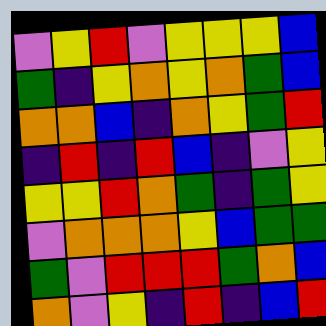[["violet", "yellow", "red", "violet", "yellow", "yellow", "yellow", "blue"], ["green", "indigo", "yellow", "orange", "yellow", "orange", "green", "blue"], ["orange", "orange", "blue", "indigo", "orange", "yellow", "green", "red"], ["indigo", "red", "indigo", "red", "blue", "indigo", "violet", "yellow"], ["yellow", "yellow", "red", "orange", "green", "indigo", "green", "yellow"], ["violet", "orange", "orange", "orange", "yellow", "blue", "green", "green"], ["green", "violet", "red", "red", "red", "green", "orange", "blue"], ["orange", "violet", "yellow", "indigo", "red", "indigo", "blue", "red"]]